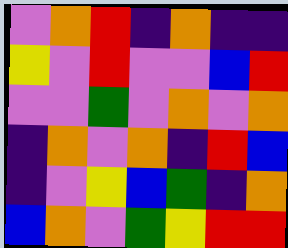[["violet", "orange", "red", "indigo", "orange", "indigo", "indigo"], ["yellow", "violet", "red", "violet", "violet", "blue", "red"], ["violet", "violet", "green", "violet", "orange", "violet", "orange"], ["indigo", "orange", "violet", "orange", "indigo", "red", "blue"], ["indigo", "violet", "yellow", "blue", "green", "indigo", "orange"], ["blue", "orange", "violet", "green", "yellow", "red", "red"]]